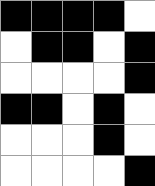[["black", "black", "black", "black", "white"], ["white", "black", "black", "white", "black"], ["white", "white", "white", "white", "black"], ["black", "black", "white", "black", "white"], ["white", "white", "white", "black", "white"], ["white", "white", "white", "white", "black"]]